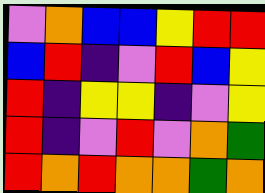[["violet", "orange", "blue", "blue", "yellow", "red", "red"], ["blue", "red", "indigo", "violet", "red", "blue", "yellow"], ["red", "indigo", "yellow", "yellow", "indigo", "violet", "yellow"], ["red", "indigo", "violet", "red", "violet", "orange", "green"], ["red", "orange", "red", "orange", "orange", "green", "orange"]]